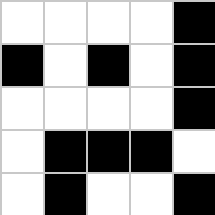[["white", "white", "white", "white", "black"], ["black", "white", "black", "white", "black"], ["white", "white", "white", "white", "black"], ["white", "black", "black", "black", "white"], ["white", "black", "white", "white", "black"]]